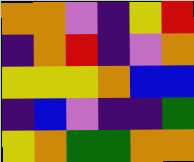[["orange", "orange", "violet", "indigo", "yellow", "red"], ["indigo", "orange", "red", "indigo", "violet", "orange"], ["yellow", "yellow", "yellow", "orange", "blue", "blue"], ["indigo", "blue", "violet", "indigo", "indigo", "green"], ["yellow", "orange", "green", "green", "orange", "orange"]]